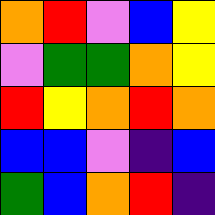[["orange", "red", "violet", "blue", "yellow"], ["violet", "green", "green", "orange", "yellow"], ["red", "yellow", "orange", "red", "orange"], ["blue", "blue", "violet", "indigo", "blue"], ["green", "blue", "orange", "red", "indigo"]]